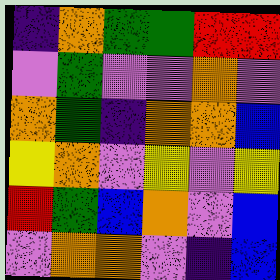[["indigo", "orange", "green", "green", "red", "red"], ["violet", "green", "violet", "violet", "orange", "violet"], ["orange", "green", "indigo", "orange", "orange", "blue"], ["yellow", "orange", "violet", "yellow", "violet", "yellow"], ["red", "green", "blue", "orange", "violet", "blue"], ["violet", "orange", "orange", "violet", "indigo", "blue"]]